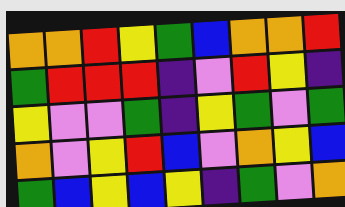[["orange", "orange", "red", "yellow", "green", "blue", "orange", "orange", "red"], ["green", "red", "red", "red", "indigo", "violet", "red", "yellow", "indigo"], ["yellow", "violet", "violet", "green", "indigo", "yellow", "green", "violet", "green"], ["orange", "violet", "yellow", "red", "blue", "violet", "orange", "yellow", "blue"], ["green", "blue", "yellow", "blue", "yellow", "indigo", "green", "violet", "orange"]]